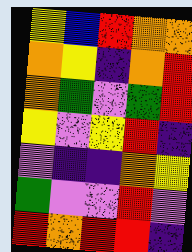[["yellow", "blue", "red", "orange", "orange"], ["orange", "yellow", "indigo", "orange", "red"], ["orange", "green", "violet", "green", "red"], ["yellow", "violet", "yellow", "red", "indigo"], ["violet", "indigo", "indigo", "orange", "yellow"], ["green", "violet", "violet", "red", "violet"], ["red", "orange", "red", "red", "indigo"]]